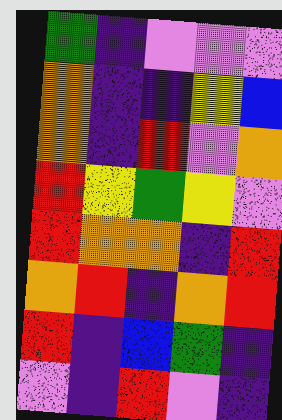[["green", "indigo", "violet", "violet", "violet"], ["orange", "indigo", "indigo", "yellow", "blue"], ["orange", "indigo", "red", "violet", "orange"], ["red", "yellow", "green", "yellow", "violet"], ["red", "orange", "orange", "indigo", "red"], ["orange", "red", "indigo", "orange", "red"], ["red", "indigo", "blue", "green", "indigo"], ["violet", "indigo", "red", "violet", "indigo"]]